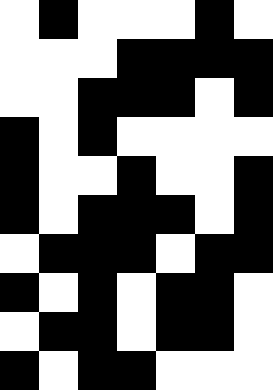[["white", "black", "white", "white", "white", "black", "white"], ["white", "white", "white", "black", "black", "black", "black"], ["white", "white", "black", "black", "black", "white", "black"], ["black", "white", "black", "white", "white", "white", "white"], ["black", "white", "white", "black", "white", "white", "black"], ["black", "white", "black", "black", "black", "white", "black"], ["white", "black", "black", "black", "white", "black", "black"], ["black", "white", "black", "white", "black", "black", "white"], ["white", "black", "black", "white", "black", "black", "white"], ["black", "white", "black", "black", "white", "white", "white"]]